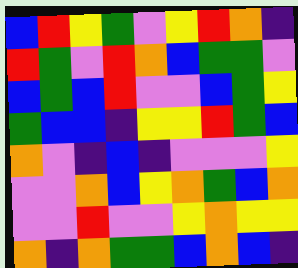[["blue", "red", "yellow", "green", "violet", "yellow", "red", "orange", "indigo"], ["red", "green", "violet", "red", "orange", "blue", "green", "green", "violet"], ["blue", "green", "blue", "red", "violet", "violet", "blue", "green", "yellow"], ["green", "blue", "blue", "indigo", "yellow", "yellow", "red", "green", "blue"], ["orange", "violet", "indigo", "blue", "indigo", "violet", "violet", "violet", "yellow"], ["violet", "violet", "orange", "blue", "yellow", "orange", "green", "blue", "orange"], ["violet", "violet", "red", "violet", "violet", "yellow", "orange", "yellow", "yellow"], ["orange", "indigo", "orange", "green", "green", "blue", "orange", "blue", "indigo"]]